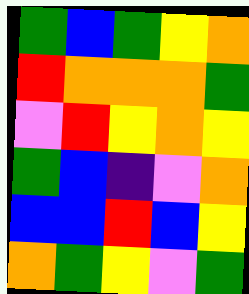[["green", "blue", "green", "yellow", "orange"], ["red", "orange", "orange", "orange", "green"], ["violet", "red", "yellow", "orange", "yellow"], ["green", "blue", "indigo", "violet", "orange"], ["blue", "blue", "red", "blue", "yellow"], ["orange", "green", "yellow", "violet", "green"]]